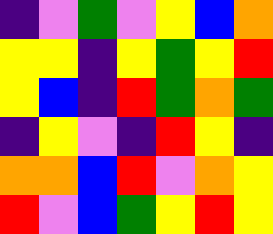[["indigo", "violet", "green", "violet", "yellow", "blue", "orange"], ["yellow", "yellow", "indigo", "yellow", "green", "yellow", "red"], ["yellow", "blue", "indigo", "red", "green", "orange", "green"], ["indigo", "yellow", "violet", "indigo", "red", "yellow", "indigo"], ["orange", "orange", "blue", "red", "violet", "orange", "yellow"], ["red", "violet", "blue", "green", "yellow", "red", "yellow"]]